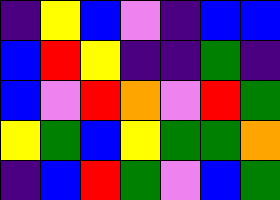[["indigo", "yellow", "blue", "violet", "indigo", "blue", "blue"], ["blue", "red", "yellow", "indigo", "indigo", "green", "indigo"], ["blue", "violet", "red", "orange", "violet", "red", "green"], ["yellow", "green", "blue", "yellow", "green", "green", "orange"], ["indigo", "blue", "red", "green", "violet", "blue", "green"]]